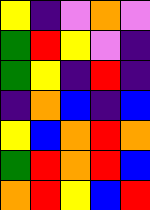[["yellow", "indigo", "violet", "orange", "violet"], ["green", "red", "yellow", "violet", "indigo"], ["green", "yellow", "indigo", "red", "indigo"], ["indigo", "orange", "blue", "indigo", "blue"], ["yellow", "blue", "orange", "red", "orange"], ["green", "red", "orange", "red", "blue"], ["orange", "red", "yellow", "blue", "red"]]